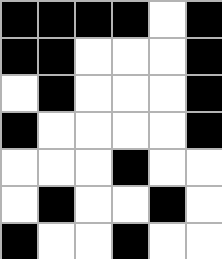[["black", "black", "black", "black", "white", "black"], ["black", "black", "white", "white", "white", "black"], ["white", "black", "white", "white", "white", "black"], ["black", "white", "white", "white", "white", "black"], ["white", "white", "white", "black", "white", "white"], ["white", "black", "white", "white", "black", "white"], ["black", "white", "white", "black", "white", "white"]]